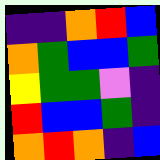[["indigo", "indigo", "orange", "red", "blue"], ["orange", "green", "blue", "blue", "green"], ["yellow", "green", "green", "violet", "indigo"], ["red", "blue", "blue", "green", "indigo"], ["orange", "red", "orange", "indigo", "blue"]]